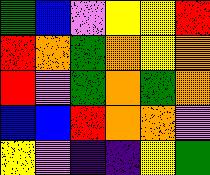[["green", "blue", "violet", "yellow", "yellow", "red"], ["red", "orange", "green", "orange", "yellow", "orange"], ["red", "violet", "green", "orange", "green", "orange"], ["blue", "blue", "red", "orange", "orange", "violet"], ["yellow", "violet", "indigo", "indigo", "yellow", "green"]]